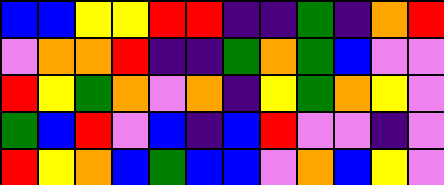[["blue", "blue", "yellow", "yellow", "red", "red", "indigo", "indigo", "green", "indigo", "orange", "red"], ["violet", "orange", "orange", "red", "indigo", "indigo", "green", "orange", "green", "blue", "violet", "violet"], ["red", "yellow", "green", "orange", "violet", "orange", "indigo", "yellow", "green", "orange", "yellow", "violet"], ["green", "blue", "red", "violet", "blue", "indigo", "blue", "red", "violet", "violet", "indigo", "violet"], ["red", "yellow", "orange", "blue", "green", "blue", "blue", "violet", "orange", "blue", "yellow", "violet"]]